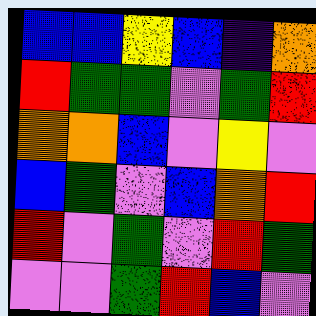[["blue", "blue", "yellow", "blue", "indigo", "orange"], ["red", "green", "green", "violet", "green", "red"], ["orange", "orange", "blue", "violet", "yellow", "violet"], ["blue", "green", "violet", "blue", "orange", "red"], ["red", "violet", "green", "violet", "red", "green"], ["violet", "violet", "green", "red", "blue", "violet"]]